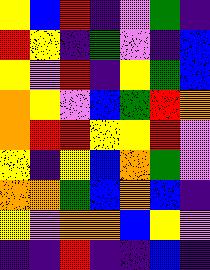[["yellow", "blue", "red", "indigo", "violet", "green", "indigo"], ["red", "yellow", "indigo", "green", "violet", "indigo", "blue"], ["yellow", "violet", "red", "indigo", "yellow", "green", "blue"], ["orange", "yellow", "violet", "blue", "green", "red", "orange"], ["orange", "red", "red", "yellow", "yellow", "red", "violet"], ["yellow", "indigo", "yellow", "blue", "orange", "green", "violet"], ["orange", "orange", "green", "blue", "orange", "blue", "indigo"], ["yellow", "violet", "orange", "orange", "blue", "yellow", "violet"], ["indigo", "indigo", "red", "indigo", "indigo", "blue", "indigo"]]